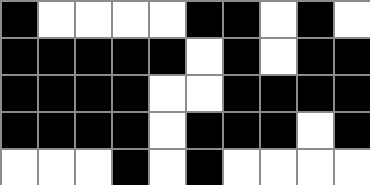[["black", "white", "white", "white", "white", "black", "black", "white", "black", "white"], ["black", "black", "black", "black", "black", "white", "black", "white", "black", "black"], ["black", "black", "black", "black", "white", "white", "black", "black", "black", "black"], ["black", "black", "black", "black", "white", "black", "black", "black", "white", "black"], ["white", "white", "white", "black", "white", "black", "white", "white", "white", "white"]]